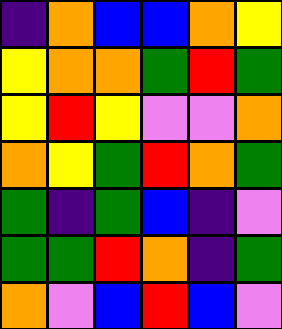[["indigo", "orange", "blue", "blue", "orange", "yellow"], ["yellow", "orange", "orange", "green", "red", "green"], ["yellow", "red", "yellow", "violet", "violet", "orange"], ["orange", "yellow", "green", "red", "orange", "green"], ["green", "indigo", "green", "blue", "indigo", "violet"], ["green", "green", "red", "orange", "indigo", "green"], ["orange", "violet", "blue", "red", "blue", "violet"]]